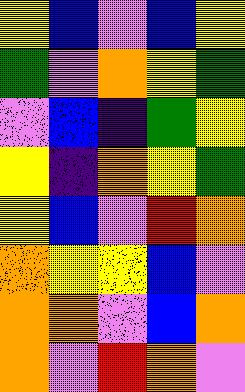[["yellow", "blue", "violet", "blue", "yellow"], ["green", "violet", "orange", "yellow", "green"], ["violet", "blue", "indigo", "green", "yellow"], ["yellow", "indigo", "orange", "yellow", "green"], ["yellow", "blue", "violet", "red", "orange"], ["orange", "yellow", "yellow", "blue", "violet"], ["orange", "orange", "violet", "blue", "orange"], ["orange", "violet", "red", "orange", "violet"]]